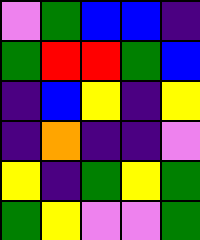[["violet", "green", "blue", "blue", "indigo"], ["green", "red", "red", "green", "blue"], ["indigo", "blue", "yellow", "indigo", "yellow"], ["indigo", "orange", "indigo", "indigo", "violet"], ["yellow", "indigo", "green", "yellow", "green"], ["green", "yellow", "violet", "violet", "green"]]